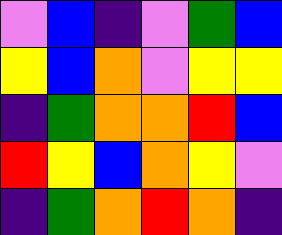[["violet", "blue", "indigo", "violet", "green", "blue"], ["yellow", "blue", "orange", "violet", "yellow", "yellow"], ["indigo", "green", "orange", "orange", "red", "blue"], ["red", "yellow", "blue", "orange", "yellow", "violet"], ["indigo", "green", "orange", "red", "orange", "indigo"]]